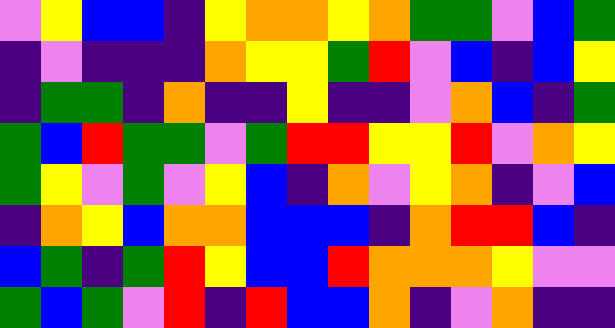[["violet", "yellow", "blue", "blue", "indigo", "yellow", "orange", "orange", "yellow", "orange", "green", "green", "violet", "blue", "green"], ["indigo", "violet", "indigo", "indigo", "indigo", "orange", "yellow", "yellow", "green", "red", "violet", "blue", "indigo", "blue", "yellow"], ["indigo", "green", "green", "indigo", "orange", "indigo", "indigo", "yellow", "indigo", "indigo", "violet", "orange", "blue", "indigo", "green"], ["green", "blue", "red", "green", "green", "violet", "green", "red", "red", "yellow", "yellow", "red", "violet", "orange", "yellow"], ["green", "yellow", "violet", "green", "violet", "yellow", "blue", "indigo", "orange", "violet", "yellow", "orange", "indigo", "violet", "blue"], ["indigo", "orange", "yellow", "blue", "orange", "orange", "blue", "blue", "blue", "indigo", "orange", "red", "red", "blue", "indigo"], ["blue", "green", "indigo", "green", "red", "yellow", "blue", "blue", "red", "orange", "orange", "orange", "yellow", "violet", "violet"], ["green", "blue", "green", "violet", "red", "indigo", "red", "blue", "blue", "orange", "indigo", "violet", "orange", "indigo", "indigo"]]